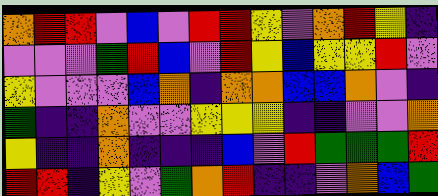[["orange", "red", "red", "violet", "blue", "violet", "red", "red", "yellow", "violet", "orange", "red", "yellow", "indigo"], ["violet", "violet", "violet", "green", "red", "blue", "violet", "red", "yellow", "blue", "yellow", "yellow", "red", "violet"], ["yellow", "violet", "violet", "violet", "blue", "orange", "indigo", "orange", "orange", "blue", "blue", "orange", "violet", "indigo"], ["green", "indigo", "indigo", "orange", "violet", "violet", "yellow", "yellow", "yellow", "indigo", "indigo", "violet", "violet", "orange"], ["yellow", "indigo", "indigo", "orange", "indigo", "indigo", "indigo", "blue", "violet", "red", "green", "green", "green", "red"], ["red", "red", "indigo", "yellow", "violet", "green", "orange", "red", "indigo", "indigo", "violet", "orange", "blue", "green"]]